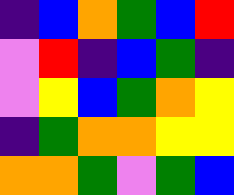[["indigo", "blue", "orange", "green", "blue", "red"], ["violet", "red", "indigo", "blue", "green", "indigo"], ["violet", "yellow", "blue", "green", "orange", "yellow"], ["indigo", "green", "orange", "orange", "yellow", "yellow"], ["orange", "orange", "green", "violet", "green", "blue"]]